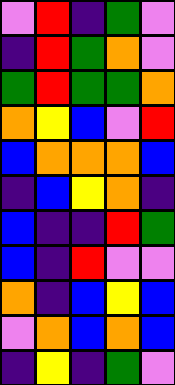[["violet", "red", "indigo", "green", "violet"], ["indigo", "red", "green", "orange", "violet"], ["green", "red", "green", "green", "orange"], ["orange", "yellow", "blue", "violet", "red"], ["blue", "orange", "orange", "orange", "blue"], ["indigo", "blue", "yellow", "orange", "indigo"], ["blue", "indigo", "indigo", "red", "green"], ["blue", "indigo", "red", "violet", "violet"], ["orange", "indigo", "blue", "yellow", "blue"], ["violet", "orange", "blue", "orange", "blue"], ["indigo", "yellow", "indigo", "green", "violet"]]